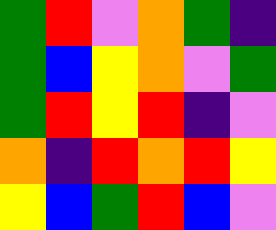[["green", "red", "violet", "orange", "green", "indigo"], ["green", "blue", "yellow", "orange", "violet", "green"], ["green", "red", "yellow", "red", "indigo", "violet"], ["orange", "indigo", "red", "orange", "red", "yellow"], ["yellow", "blue", "green", "red", "blue", "violet"]]